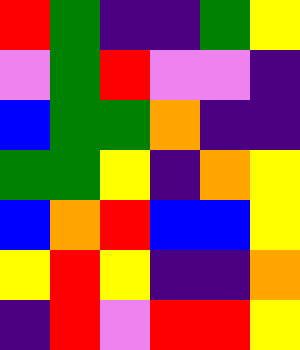[["red", "green", "indigo", "indigo", "green", "yellow"], ["violet", "green", "red", "violet", "violet", "indigo"], ["blue", "green", "green", "orange", "indigo", "indigo"], ["green", "green", "yellow", "indigo", "orange", "yellow"], ["blue", "orange", "red", "blue", "blue", "yellow"], ["yellow", "red", "yellow", "indigo", "indigo", "orange"], ["indigo", "red", "violet", "red", "red", "yellow"]]